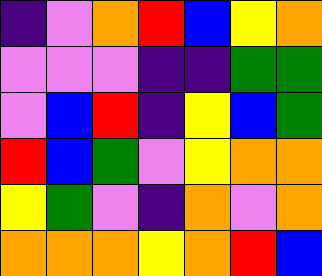[["indigo", "violet", "orange", "red", "blue", "yellow", "orange"], ["violet", "violet", "violet", "indigo", "indigo", "green", "green"], ["violet", "blue", "red", "indigo", "yellow", "blue", "green"], ["red", "blue", "green", "violet", "yellow", "orange", "orange"], ["yellow", "green", "violet", "indigo", "orange", "violet", "orange"], ["orange", "orange", "orange", "yellow", "orange", "red", "blue"]]